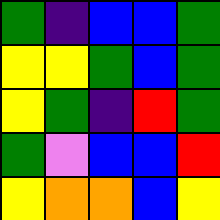[["green", "indigo", "blue", "blue", "green"], ["yellow", "yellow", "green", "blue", "green"], ["yellow", "green", "indigo", "red", "green"], ["green", "violet", "blue", "blue", "red"], ["yellow", "orange", "orange", "blue", "yellow"]]